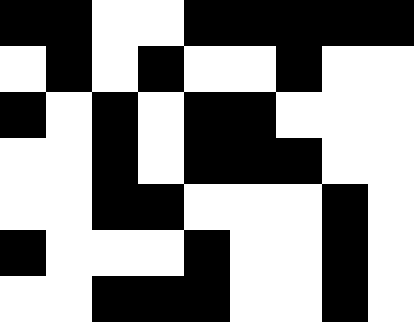[["black", "black", "white", "white", "black", "black", "black", "black", "black"], ["white", "black", "white", "black", "white", "white", "black", "white", "white"], ["black", "white", "black", "white", "black", "black", "white", "white", "white"], ["white", "white", "black", "white", "black", "black", "black", "white", "white"], ["white", "white", "black", "black", "white", "white", "white", "black", "white"], ["black", "white", "white", "white", "black", "white", "white", "black", "white"], ["white", "white", "black", "black", "black", "white", "white", "black", "white"]]